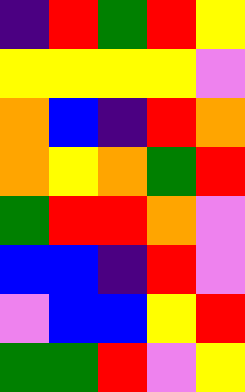[["indigo", "red", "green", "red", "yellow"], ["yellow", "yellow", "yellow", "yellow", "violet"], ["orange", "blue", "indigo", "red", "orange"], ["orange", "yellow", "orange", "green", "red"], ["green", "red", "red", "orange", "violet"], ["blue", "blue", "indigo", "red", "violet"], ["violet", "blue", "blue", "yellow", "red"], ["green", "green", "red", "violet", "yellow"]]